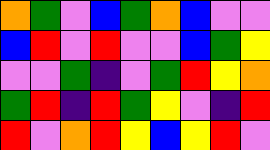[["orange", "green", "violet", "blue", "green", "orange", "blue", "violet", "violet"], ["blue", "red", "violet", "red", "violet", "violet", "blue", "green", "yellow"], ["violet", "violet", "green", "indigo", "violet", "green", "red", "yellow", "orange"], ["green", "red", "indigo", "red", "green", "yellow", "violet", "indigo", "red"], ["red", "violet", "orange", "red", "yellow", "blue", "yellow", "red", "violet"]]